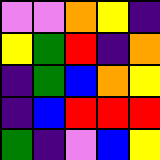[["violet", "violet", "orange", "yellow", "indigo"], ["yellow", "green", "red", "indigo", "orange"], ["indigo", "green", "blue", "orange", "yellow"], ["indigo", "blue", "red", "red", "red"], ["green", "indigo", "violet", "blue", "yellow"]]